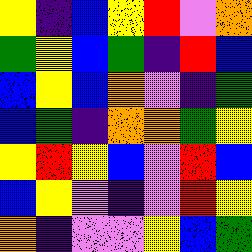[["yellow", "indigo", "blue", "yellow", "red", "violet", "orange"], ["green", "yellow", "blue", "green", "indigo", "red", "blue"], ["blue", "yellow", "blue", "orange", "violet", "indigo", "green"], ["blue", "green", "indigo", "orange", "orange", "green", "yellow"], ["yellow", "red", "yellow", "blue", "violet", "red", "blue"], ["blue", "yellow", "violet", "indigo", "violet", "red", "yellow"], ["orange", "indigo", "violet", "violet", "yellow", "blue", "green"]]